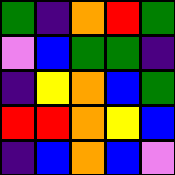[["green", "indigo", "orange", "red", "green"], ["violet", "blue", "green", "green", "indigo"], ["indigo", "yellow", "orange", "blue", "green"], ["red", "red", "orange", "yellow", "blue"], ["indigo", "blue", "orange", "blue", "violet"]]